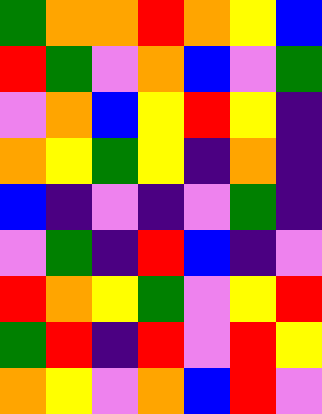[["green", "orange", "orange", "red", "orange", "yellow", "blue"], ["red", "green", "violet", "orange", "blue", "violet", "green"], ["violet", "orange", "blue", "yellow", "red", "yellow", "indigo"], ["orange", "yellow", "green", "yellow", "indigo", "orange", "indigo"], ["blue", "indigo", "violet", "indigo", "violet", "green", "indigo"], ["violet", "green", "indigo", "red", "blue", "indigo", "violet"], ["red", "orange", "yellow", "green", "violet", "yellow", "red"], ["green", "red", "indigo", "red", "violet", "red", "yellow"], ["orange", "yellow", "violet", "orange", "blue", "red", "violet"]]